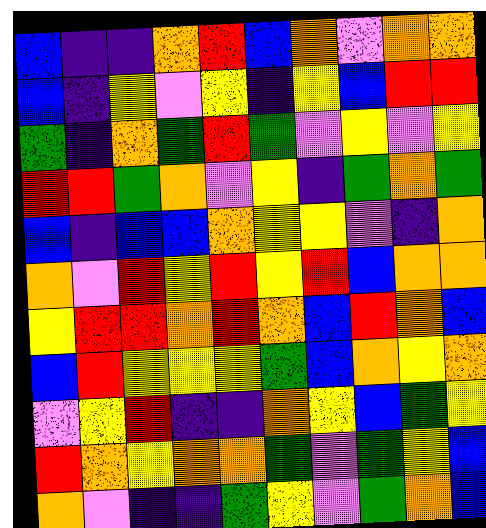[["blue", "indigo", "indigo", "orange", "red", "blue", "orange", "violet", "orange", "orange"], ["blue", "indigo", "yellow", "violet", "yellow", "indigo", "yellow", "blue", "red", "red"], ["green", "indigo", "orange", "green", "red", "green", "violet", "yellow", "violet", "yellow"], ["red", "red", "green", "orange", "violet", "yellow", "indigo", "green", "orange", "green"], ["blue", "indigo", "blue", "blue", "orange", "yellow", "yellow", "violet", "indigo", "orange"], ["orange", "violet", "red", "yellow", "red", "yellow", "red", "blue", "orange", "orange"], ["yellow", "red", "red", "orange", "red", "orange", "blue", "red", "orange", "blue"], ["blue", "red", "yellow", "yellow", "yellow", "green", "blue", "orange", "yellow", "orange"], ["violet", "yellow", "red", "indigo", "indigo", "orange", "yellow", "blue", "green", "yellow"], ["red", "orange", "yellow", "orange", "orange", "green", "violet", "green", "yellow", "blue"], ["orange", "violet", "indigo", "indigo", "green", "yellow", "violet", "green", "orange", "blue"]]